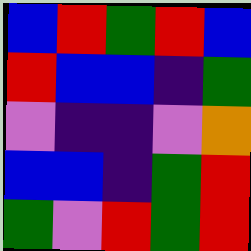[["blue", "red", "green", "red", "blue"], ["red", "blue", "blue", "indigo", "green"], ["violet", "indigo", "indigo", "violet", "orange"], ["blue", "blue", "indigo", "green", "red"], ["green", "violet", "red", "green", "red"]]